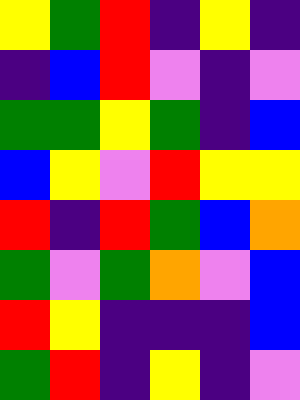[["yellow", "green", "red", "indigo", "yellow", "indigo"], ["indigo", "blue", "red", "violet", "indigo", "violet"], ["green", "green", "yellow", "green", "indigo", "blue"], ["blue", "yellow", "violet", "red", "yellow", "yellow"], ["red", "indigo", "red", "green", "blue", "orange"], ["green", "violet", "green", "orange", "violet", "blue"], ["red", "yellow", "indigo", "indigo", "indigo", "blue"], ["green", "red", "indigo", "yellow", "indigo", "violet"]]